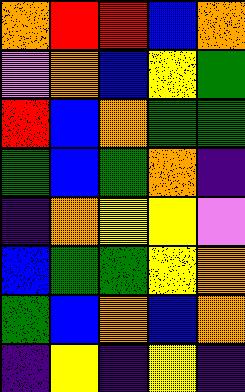[["orange", "red", "red", "blue", "orange"], ["violet", "orange", "blue", "yellow", "green"], ["red", "blue", "orange", "green", "green"], ["green", "blue", "green", "orange", "indigo"], ["indigo", "orange", "yellow", "yellow", "violet"], ["blue", "green", "green", "yellow", "orange"], ["green", "blue", "orange", "blue", "orange"], ["indigo", "yellow", "indigo", "yellow", "indigo"]]